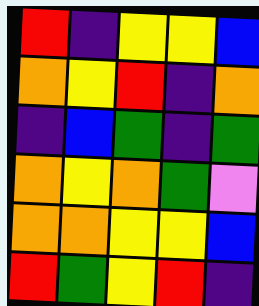[["red", "indigo", "yellow", "yellow", "blue"], ["orange", "yellow", "red", "indigo", "orange"], ["indigo", "blue", "green", "indigo", "green"], ["orange", "yellow", "orange", "green", "violet"], ["orange", "orange", "yellow", "yellow", "blue"], ["red", "green", "yellow", "red", "indigo"]]